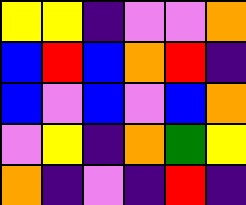[["yellow", "yellow", "indigo", "violet", "violet", "orange"], ["blue", "red", "blue", "orange", "red", "indigo"], ["blue", "violet", "blue", "violet", "blue", "orange"], ["violet", "yellow", "indigo", "orange", "green", "yellow"], ["orange", "indigo", "violet", "indigo", "red", "indigo"]]